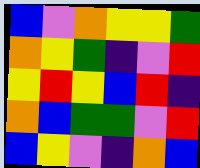[["blue", "violet", "orange", "yellow", "yellow", "green"], ["orange", "yellow", "green", "indigo", "violet", "red"], ["yellow", "red", "yellow", "blue", "red", "indigo"], ["orange", "blue", "green", "green", "violet", "red"], ["blue", "yellow", "violet", "indigo", "orange", "blue"]]